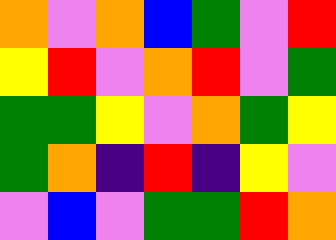[["orange", "violet", "orange", "blue", "green", "violet", "red"], ["yellow", "red", "violet", "orange", "red", "violet", "green"], ["green", "green", "yellow", "violet", "orange", "green", "yellow"], ["green", "orange", "indigo", "red", "indigo", "yellow", "violet"], ["violet", "blue", "violet", "green", "green", "red", "orange"]]